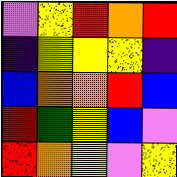[["violet", "yellow", "red", "orange", "red"], ["indigo", "yellow", "yellow", "yellow", "indigo"], ["blue", "orange", "orange", "red", "blue"], ["red", "green", "yellow", "blue", "violet"], ["red", "orange", "yellow", "violet", "yellow"]]